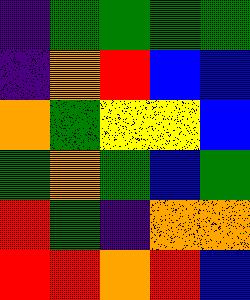[["indigo", "green", "green", "green", "green"], ["indigo", "orange", "red", "blue", "blue"], ["orange", "green", "yellow", "yellow", "blue"], ["green", "orange", "green", "blue", "green"], ["red", "green", "indigo", "orange", "orange"], ["red", "red", "orange", "red", "blue"]]